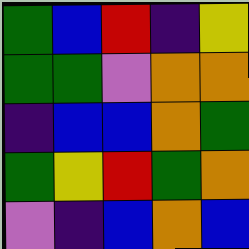[["green", "blue", "red", "indigo", "yellow"], ["green", "green", "violet", "orange", "orange"], ["indigo", "blue", "blue", "orange", "green"], ["green", "yellow", "red", "green", "orange"], ["violet", "indigo", "blue", "orange", "blue"]]